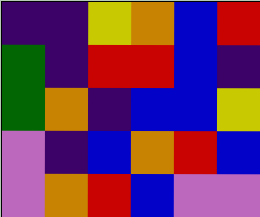[["indigo", "indigo", "yellow", "orange", "blue", "red"], ["green", "indigo", "red", "red", "blue", "indigo"], ["green", "orange", "indigo", "blue", "blue", "yellow"], ["violet", "indigo", "blue", "orange", "red", "blue"], ["violet", "orange", "red", "blue", "violet", "violet"]]